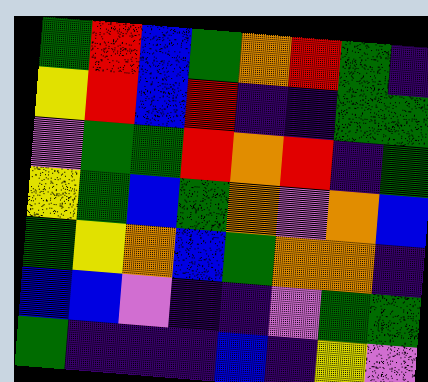[["green", "red", "blue", "green", "orange", "red", "green", "indigo"], ["yellow", "red", "blue", "red", "indigo", "indigo", "green", "green"], ["violet", "green", "green", "red", "orange", "red", "indigo", "green"], ["yellow", "green", "blue", "green", "orange", "violet", "orange", "blue"], ["green", "yellow", "orange", "blue", "green", "orange", "orange", "indigo"], ["blue", "blue", "violet", "indigo", "indigo", "violet", "green", "green"], ["green", "indigo", "indigo", "indigo", "blue", "indigo", "yellow", "violet"]]